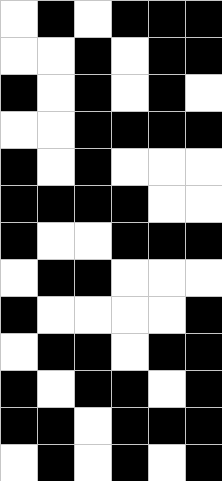[["white", "black", "white", "black", "black", "black"], ["white", "white", "black", "white", "black", "black"], ["black", "white", "black", "white", "black", "white"], ["white", "white", "black", "black", "black", "black"], ["black", "white", "black", "white", "white", "white"], ["black", "black", "black", "black", "white", "white"], ["black", "white", "white", "black", "black", "black"], ["white", "black", "black", "white", "white", "white"], ["black", "white", "white", "white", "white", "black"], ["white", "black", "black", "white", "black", "black"], ["black", "white", "black", "black", "white", "black"], ["black", "black", "white", "black", "black", "black"], ["white", "black", "white", "black", "white", "black"]]